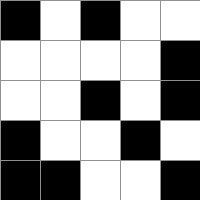[["black", "white", "black", "white", "white"], ["white", "white", "white", "white", "black"], ["white", "white", "black", "white", "black"], ["black", "white", "white", "black", "white"], ["black", "black", "white", "white", "black"]]